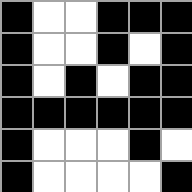[["black", "white", "white", "black", "black", "black"], ["black", "white", "white", "black", "white", "black"], ["black", "white", "black", "white", "black", "black"], ["black", "black", "black", "black", "black", "black"], ["black", "white", "white", "white", "black", "white"], ["black", "white", "white", "white", "white", "black"]]